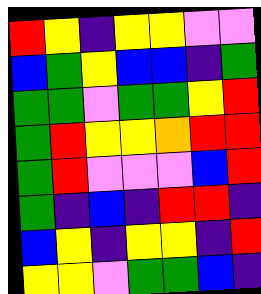[["red", "yellow", "indigo", "yellow", "yellow", "violet", "violet"], ["blue", "green", "yellow", "blue", "blue", "indigo", "green"], ["green", "green", "violet", "green", "green", "yellow", "red"], ["green", "red", "yellow", "yellow", "orange", "red", "red"], ["green", "red", "violet", "violet", "violet", "blue", "red"], ["green", "indigo", "blue", "indigo", "red", "red", "indigo"], ["blue", "yellow", "indigo", "yellow", "yellow", "indigo", "red"], ["yellow", "yellow", "violet", "green", "green", "blue", "indigo"]]